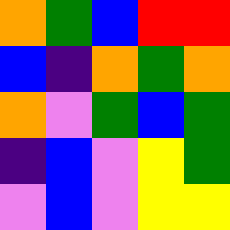[["orange", "green", "blue", "red", "red"], ["blue", "indigo", "orange", "green", "orange"], ["orange", "violet", "green", "blue", "green"], ["indigo", "blue", "violet", "yellow", "green"], ["violet", "blue", "violet", "yellow", "yellow"]]